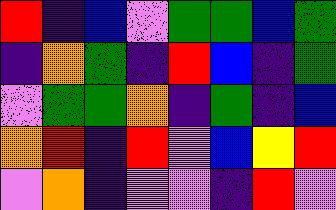[["red", "indigo", "blue", "violet", "green", "green", "blue", "green"], ["indigo", "orange", "green", "indigo", "red", "blue", "indigo", "green"], ["violet", "green", "green", "orange", "indigo", "green", "indigo", "blue"], ["orange", "red", "indigo", "red", "violet", "blue", "yellow", "red"], ["violet", "orange", "indigo", "violet", "violet", "indigo", "red", "violet"]]